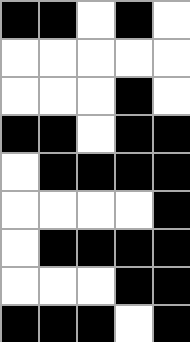[["black", "black", "white", "black", "white"], ["white", "white", "white", "white", "white"], ["white", "white", "white", "black", "white"], ["black", "black", "white", "black", "black"], ["white", "black", "black", "black", "black"], ["white", "white", "white", "white", "black"], ["white", "black", "black", "black", "black"], ["white", "white", "white", "black", "black"], ["black", "black", "black", "white", "black"]]